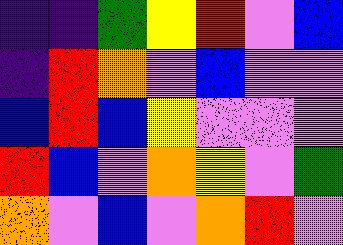[["indigo", "indigo", "green", "yellow", "red", "violet", "blue"], ["indigo", "red", "orange", "violet", "blue", "violet", "violet"], ["blue", "red", "blue", "yellow", "violet", "violet", "violet"], ["red", "blue", "violet", "orange", "yellow", "violet", "green"], ["orange", "violet", "blue", "violet", "orange", "red", "violet"]]